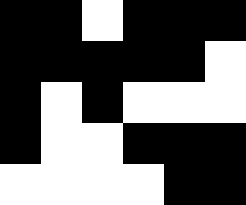[["black", "black", "white", "black", "black", "black"], ["black", "black", "black", "black", "black", "white"], ["black", "white", "black", "white", "white", "white"], ["black", "white", "white", "black", "black", "black"], ["white", "white", "white", "white", "black", "black"]]